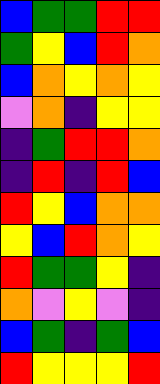[["blue", "green", "green", "red", "red"], ["green", "yellow", "blue", "red", "orange"], ["blue", "orange", "yellow", "orange", "yellow"], ["violet", "orange", "indigo", "yellow", "yellow"], ["indigo", "green", "red", "red", "orange"], ["indigo", "red", "indigo", "red", "blue"], ["red", "yellow", "blue", "orange", "orange"], ["yellow", "blue", "red", "orange", "yellow"], ["red", "green", "green", "yellow", "indigo"], ["orange", "violet", "yellow", "violet", "indigo"], ["blue", "green", "indigo", "green", "blue"], ["red", "yellow", "yellow", "yellow", "red"]]